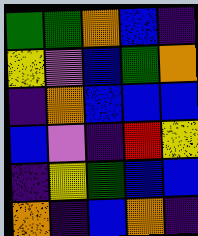[["green", "green", "orange", "blue", "indigo"], ["yellow", "violet", "blue", "green", "orange"], ["indigo", "orange", "blue", "blue", "blue"], ["blue", "violet", "indigo", "red", "yellow"], ["indigo", "yellow", "green", "blue", "blue"], ["orange", "indigo", "blue", "orange", "indigo"]]